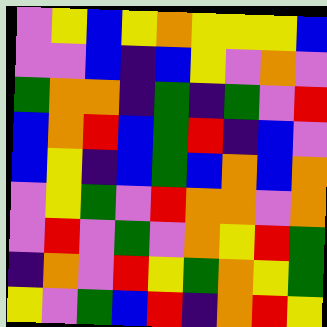[["violet", "yellow", "blue", "yellow", "orange", "yellow", "yellow", "yellow", "blue"], ["violet", "violet", "blue", "indigo", "blue", "yellow", "violet", "orange", "violet"], ["green", "orange", "orange", "indigo", "green", "indigo", "green", "violet", "red"], ["blue", "orange", "red", "blue", "green", "red", "indigo", "blue", "violet"], ["blue", "yellow", "indigo", "blue", "green", "blue", "orange", "blue", "orange"], ["violet", "yellow", "green", "violet", "red", "orange", "orange", "violet", "orange"], ["violet", "red", "violet", "green", "violet", "orange", "yellow", "red", "green"], ["indigo", "orange", "violet", "red", "yellow", "green", "orange", "yellow", "green"], ["yellow", "violet", "green", "blue", "red", "indigo", "orange", "red", "yellow"]]